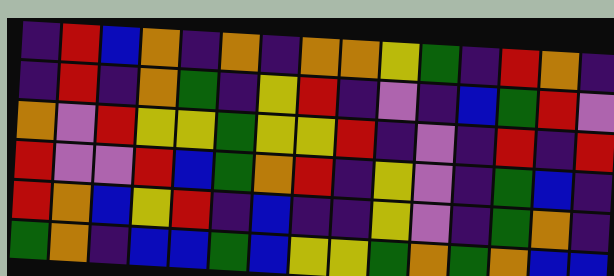[["indigo", "red", "blue", "orange", "indigo", "orange", "indigo", "orange", "orange", "yellow", "green", "indigo", "red", "orange", "indigo"], ["indigo", "red", "indigo", "orange", "green", "indigo", "yellow", "red", "indigo", "violet", "indigo", "blue", "green", "red", "violet"], ["orange", "violet", "red", "yellow", "yellow", "green", "yellow", "yellow", "red", "indigo", "violet", "indigo", "red", "indigo", "red"], ["red", "violet", "violet", "red", "blue", "green", "orange", "red", "indigo", "yellow", "violet", "indigo", "green", "blue", "indigo"], ["red", "orange", "blue", "yellow", "red", "indigo", "blue", "indigo", "indigo", "yellow", "violet", "indigo", "green", "orange", "indigo"], ["green", "orange", "indigo", "blue", "blue", "green", "blue", "yellow", "yellow", "green", "orange", "green", "orange", "blue", "blue"]]